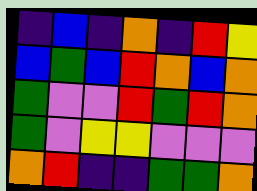[["indigo", "blue", "indigo", "orange", "indigo", "red", "yellow"], ["blue", "green", "blue", "red", "orange", "blue", "orange"], ["green", "violet", "violet", "red", "green", "red", "orange"], ["green", "violet", "yellow", "yellow", "violet", "violet", "violet"], ["orange", "red", "indigo", "indigo", "green", "green", "orange"]]